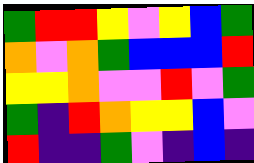[["green", "red", "red", "yellow", "violet", "yellow", "blue", "green"], ["orange", "violet", "orange", "green", "blue", "blue", "blue", "red"], ["yellow", "yellow", "orange", "violet", "violet", "red", "violet", "green"], ["green", "indigo", "red", "orange", "yellow", "yellow", "blue", "violet"], ["red", "indigo", "indigo", "green", "violet", "indigo", "blue", "indigo"]]